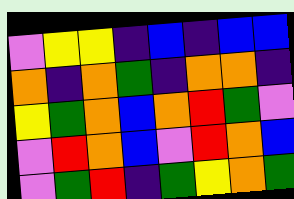[["violet", "yellow", "yellow", "indigo", "blue", "indigo", "blue", "blue"], ["orange", "indigo", "orange", "green", "indigo", "orange", "orange", "indigo"], ["yellow", "green", "orange", "blue", "orange", "red", "green", "violet"], ["violet", "red", "orange", "blue", "violet", "red", "orange", "blue"], ["violet", "green", "red", "indigo", "green", "yellow", "orange", "green"]]